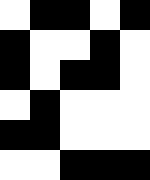[["white", "black", "black", "white", "black"], ["black", "white", "white", "black", "white"], ["black", "white", "black", "black", "white"], ["white", "black", "white", "white", "white"], ["black", "black", "white", "white", "white"], ["white", "white", "black", "black", "black"]]